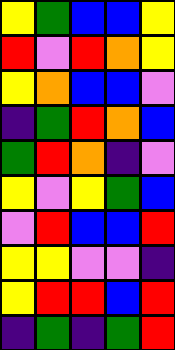[["yellow", "green", "blue", "blue", "yellow"], ["red", "violet", "red", "orange", "yellow"], ["yellow", "orange", "blue", "blue", "violet"], ["indigo", "green", "red", "orange", "blue"], ["green", "red", "orange", "indigo", "violet"], ["yellow", "violet", "yellow", "green", "blue"], ["violet", "red", "blue", "blue", "red"], ["yellow", "yellow", "violet", "violet", "indigo"], ["yellow", "red", "red", "blue", "red"], ["indigo", "green", "indigo", "green", "red"]]